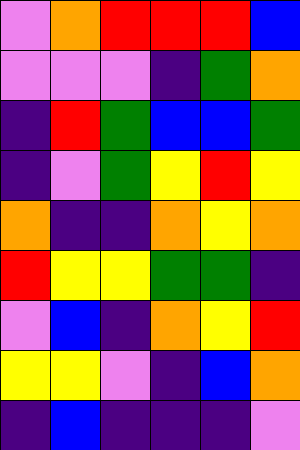[["violet", "orange", "red", "red", "red", "blue"], ["violet", "violet", "violet", "indigo", "green", "orange"], ["indigo", "red", "green", "blue", "blue", "green"], ["indigo", "violet", "green", "yellow", "red", "yellow"], ["orange", "indigo", "indigo", "orange", "yellow", "orange"], ["red", "yellow", "yellow", "green", "green", "indigo"], ["violet", "blue", "indigo", "orange", "yellow", "red"], ["yellow", "yellow", "violet", "indigo", "blue", "orange"], ["indigo", "blue", "indigo", "indigo", "indigo", "violet"]]